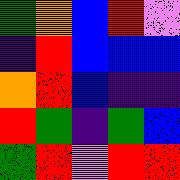[["green", "orange", "blue", "red", "violet"], ["indigo", "red", "blue", "blue", "blue"], ["orange", "red", "blue", "indigo", "indigo"], ["red", "green", "indigo", "green", "blue"], ["green", "red", "violet", "red", "red"]]